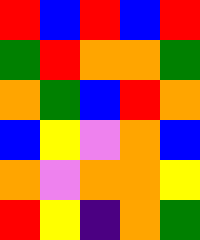[["red", "blue", "red", "blue", "red"], ["green", "red", "orange", "orange", "green"], ["orange", "green", "blue", "red", "orange"], ["blue", "yellow", "violet", "orange", "blue"], ["orange", "violet", "orange", "orange", "yellow"], ["red", "yellow", "indigo", "orange", "green"]]